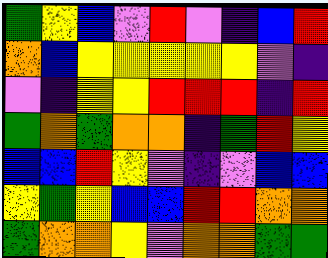[["green", "yellow", "blue", "violet", "red", "violet", "indigo", "blue", "red"], ["orange", "blue", "yellow", "yellow", "yellow", "yellow", "yellow", "violet", "indigo"], ["violet", "indigo", "yellow", "yellow", "red", "red", "red", "indigo", "red"], ["green", "orange", "green", "orange", "orange", "indigo", "green", "red", "yellow"], ["blue", "blue", "red", "yellow", "violet", "indigo", "violet", "blue", "blue"], ["yellow", "green", "yellow", "blue", "blue", "red", "red", "orange", "orange"], ["green", "orange", "orange", "yellow", "violet", "orange", "orange", "green", "green"]]